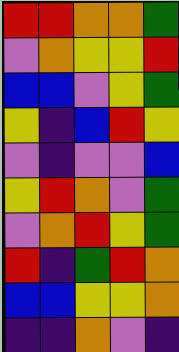[["red", "red", "orange", "orange", "green"], ["violet", "orange", "yellow", "yellow", "red"], ["blue", "blue", "violet", "yellow", "green"], ["yellow", "indigo", "blue", "red", "yellow"], ["violet", "indigo", "violet", "violet", "blue"], ["yellow", "red", "orange", "violet", "green"], ["violet", "orange", "red", "yellow", "green"], ["red", "indigo", "green", "red", "orange"], ["blue", "blue", "yellow", "yellow", "orange"], ["indigo", "indigo", "orange", "violet", "indigo"]]